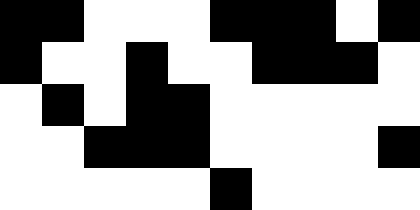[["black", "black", "white", "white", "white", "black", "black", "black", "white", "black"], ["black", "white", "white", "black", "white", "white", "black", "black", "black", "white"], ["white", "black", "white", "black", "black", "white", "white", "white", "white", "white"], ["white", "white", "black", "black", "black", "white", "white", "white", "white", "black"], ["white", "white", "white", "white", "white", "black", "white", "white", "white", "white"]]